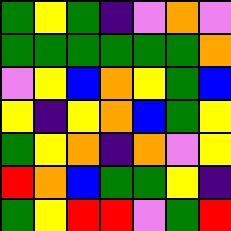[["green", "yellow", "green", "indigo", "violet", "orange", "violet"], ["green", "green", "green", "green", "green", "green", "orange"], ["violet", "yellow", "blue", "orange", "yellow", "green", "blue"], ["yellow", "indigo", "yellow", "orange", "blue", "green", "yellow"], ["green", "yellow", "orange", "indigo", "orange", "violet", "yellow"], ["red", "orange", "blue", "green", "green", "yellow", "indigo"], ["green", "yellow", "red", "red", "violet", "green", "red"]]